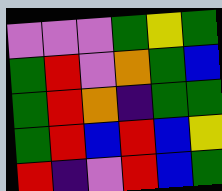[["violet", "violet", "violet", "green", "yellow", "green"], ["green", "red", "violet", "orange", "green", "blue"], ["green", "red", "orange", "indigo", "green", "green"], ["green", "red", "blue", "red", "blue", "yellow"], ["red", "indigo", "violet", "red", "blue", "green"]]